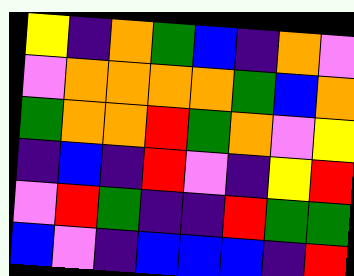[["yellow", "indigo", "orange", "green", "blue", "indigo", "orange", "violet"], ["violet", "orange", "orange", "orange", "orange", "green", "blue", "orange"], ["green", "orange", "orange", "red", "green", "orange", "violet", "yellow"], ["indigo", "blue", "indigo", "red", "violet", "indigo", "yellow", "red"], ["violet", "red", "green", "indigo", "indigo", "red", "green", "green"], ["blue", "violet", "indigo", "blue", "blue", "blue", "indigo", "red"]]